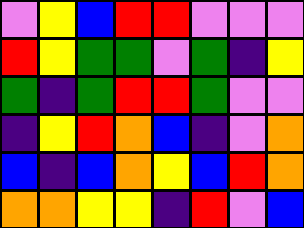[["violet", "yellow", "blue", "red", "red", "violet", "violet", "violet"], ["red", "yellow", "green", "green", "violet", "green", "indigo", "yellow"], ["green", "indigo", "green", "red", "red", "green", "violet", "violet"], ["indigo", "yellow", "red", "orange", "blue", "indigo", "violet", "orange"], ["blue", "indigo", "blue", "orange", "yellow", "blue", "red", "orange"], ["orange", "orange", "yellow", "yellow", "indigo", "red", "violet", "blue"]]